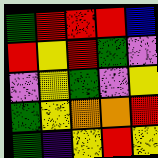[["green", "red", "red", "red", "blue"], ["red", "yellow", "red", "green", "violet"], ["violet", "yellow", "green", "violet", "yellow"], ["green", "yellow", "orange", "orange", "red"], ["green", "indigo", "yellow", "red", "yellow"]]